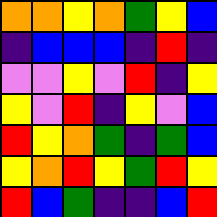[["orange", "orange", "yellow", "orange", "green", "yellow", "blue"], ["indigo", "blue", "blue", "blue", "indigo", "red", "indigo"], ["violet", "violet", "yellow", "violet", "red", "indigo", "yellow"], ["yellow", "violet", "red", "indigo", "yellow", "violet", "blue"], ["red", "yellow", "orange", "green", "indigo", "green", "blue"], ["yellow", "orange", "red", "yellow", "green", "red", "yellow"], ["red", "blue", "green", "indigo", "indigo", "blue", "red"]]